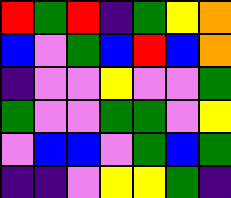[["red", "green", "red", "indigo", "green", "yellow", "orange"], ["blue", "violet", "green", "blue", "red", "blue", "orange"], ["indigo", "violet", "violet", "yellow", "violet", "violet", "green"], ["green", "violet", "violet", "green", "green", "violet", "yellow"], ["violet", "blue", "blue", "violet", "green", "blue", "green"], ["indigo", "indigo", "violet", "yellow", "yellow", "green", "indigo"]]